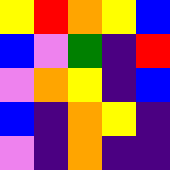[["yellow", "red", "orange", "yellow", "blue"], ["blue", "violet", "green", "indigo", "red"], ["violet", "orange", "yellow", "indigo", "blue"], ["blue", "indigo", "orange", "yellow", "indigo"], ["violet", "indigo", "orange", "indigo", "indigo"]]